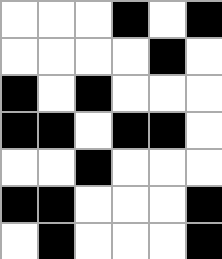[["white", "white", "white", "black", "white", "black"], ["white", "white", "white", "white", "black", "white"], ["black", "white", "black", "white", "white", "white"], ["black", "black", "white", "black", "black", "white"], ["white", "white", "black", "white", "white", "white"], ["black", "black", "white", "white", "white", "black"], ["white", "black", "white", "white", "white", "black"]]